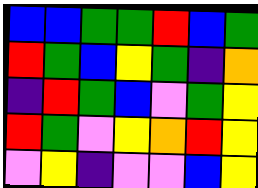[["blue", "blue", "green", "green", "red", "blue", "green"], ["red", "green", "blue", "yellow", "green", "indigo", "orange"], ["indigo", "red", "green", "blue", "violet", "green", "yellow"], ["red", "green", "violet", "yellow", "orange", "red", "yellow"], ["violet", "yellow", "indigo", "violet", "violet", "blue", "yellow"]]